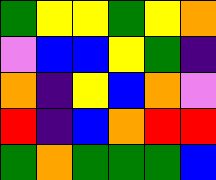[["green", "yellow", "yellow", "green", "yellow", "orange"], ["violet", "blue", "blue", "yellow", "green", "indigo"], ["orange", "indigo", "yellow", "blue", "orange", "violet"], ["red", "indigo", "blue", "orange", "red", "red"], ["green", "orange", "green", "green", "green", "blue"]]